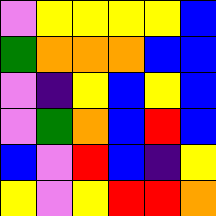[["violet", "yellow", "yellow", "yellow", "yellow", "blue"], ["green", "orange", "orange", "orange", "blue", "blue"], ["violet", "indigo", "yellow", "blue", "yellow", "blue"], ["violet", "green", "orange", "blue", "red", "blue"], ["blue", "violet", "red", "blue", "indigo", "yellow"], ["yellow", "violet", "yellow", "red", "red", "orange"]]